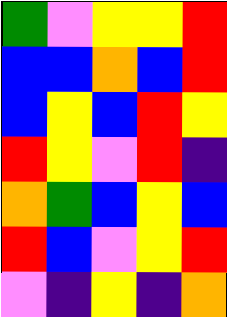[["green", "violet", "yellow", "yellow", "red"], ["blue", "blue", "orange", "blue", "red"], ["blue", "yellow", "blue", "red", "yellow"], ["red", "yellow", "violet", "red", "indigo"], ["orange", "green", "blue", "yellow", "blue"], ["red", "blue", "violet", "yellow", "red"], ["violet", "indigo", "yellow", "indigo", "orange"]]